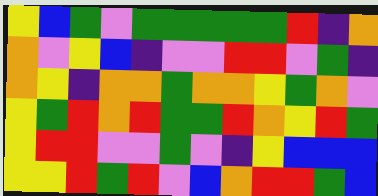[["yellow", "blue", "green", "violet", "green", "green", "green", "green", "green", "red", "indigo", "orange"], ["orange", "violet", "yellow", "blue", "indigo", "violet", "violet", "red", "red", "violet", "green", "indigo"], ["orange", "yellow", "indigo", "orange", "orange", "green", "orange", "orange", "yellow", "green", "orange", "violet"], ["yellow", "green", "red", "orange", "red", "green", "green", "red", "orange", "yellow", "red", "green"], ["yellow", "red", "red", "violet", "violet", "green", "violet", "indigo", "yellow", "blue", "blue", "blue"], ["yellow", "yellow", "red", "green", "red", "violet", "blue", "orange", "red", "red", "green", "blue"]]